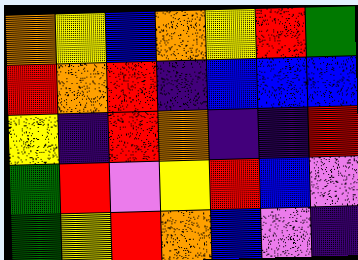[["orange", "yellow", "blue", "orange", "yellow", "red", "green"], ["red", "orange", "red", "indigo", "blue", "blue", "blue"], ["yellow", "indigo", "red", "orange", "indigo", "indigo", "red"], ["green", "red", "violet", "yellow", "red", "blue", "violet"], ["green", "yellow", "red", "orange", "blue", "violet", "indigo"]]